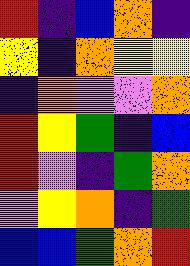[["red", "indigo", "blue", "orange", "indigo"], ["yellow", "indigo", "orange", "yellow", "yellow"], ["indigo", "orange", "violet", "violet", "orange"], ["red", "yellow", "green", "indigo", "blue"], ["red", "violet", "indigo", "green", "orange"], ["violet", "yellow", "orange", "indigo", "green"], ["blue", "blue", "green", "orange", "red"]]